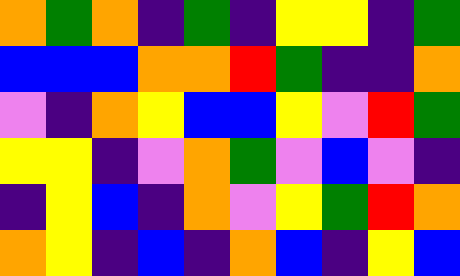[["orange", "green", "orange", "indigo", "green", "indigo", "yellow", "yellow", "indigo", "green"], ["blue", "blue", "blue", "orange", "orange", "red", "green", "indigo", "indigo", "orange"], ["violet", "indigo", "orange", "yellow", "blue", "blue", "yellow", "violet", "red", "green"], ["yellow", "yellow", "indigo", "violet", "orange", "green", "violet", "blue", "violet", "indigo"], ["indigo", "yellow", "blue", "indigo", "orange", "violet", "yellow", "green", "red", "orange"], ["orange", "yellow", "indigo", "blue", "indigo", "orange", "blue", "indigo", "yellow", "blue"]]